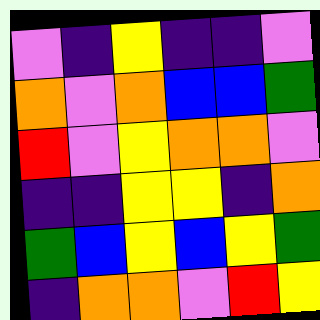[["violet", "indigo", "yellow", "indigo", "indigo", "violet"], ["orange", "violet", "orange", "blue", "blue", "green"], ["red", "violet", "yellow", "orange", "orange", "violet"], ["indigo", "indigo", "yellow", "yellow", "indigo", "orange"], ["green", "blue", "yellow", "blue", "yellow", "green"], ["indigo", "orange", "orange", "violet", "red", "yellow"]]